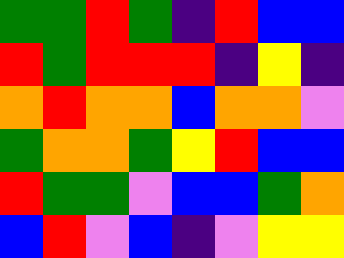[["green", "green", "red", "green", "indigo", "red", "blue", "blue"], ["red", "green", "red", "red", "red", "indigo", "yellow", "indigo"], ["orange", "red", "orange", "orange", "blue", "orange", "orange", "violet"], ["green", "orange", "orange", "green", "yellow", "red", "blue", "blue"], ["red", "green", "green", "violet", "blue", "blue", "green", "orange"], ["blue", "red", "violet", "blue", "indigo", "violet", "yellow", "yellow"]]